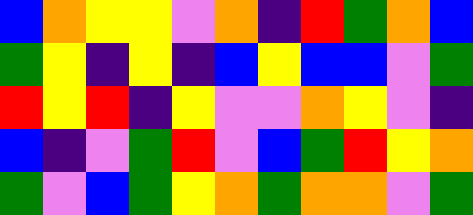[["blue", "orange", "yellow", "yellow", "violet", "orange", "indigo", "red", "green", "orange", "blue"], ["green", "yellow", "indigo", "yellow", "indigo", "blue", "yellow", "blue", "blue", "violet", "green"], ["red", "yellow", "red", "indigo", "yellow", "violet", "violet", "orange", "yellow", "violet", "indigo"], ["blue", "indigo", "violet", "green", "red", "violet", "blue", "green", "red", "yellow", "orange"], ["green", "violet", "blue", "green", "yellow", "orange", "green", "orange", "orange", "violet", "green"]]